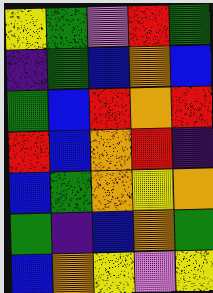[["yellow", "green", "violet", "red", "green"], ["indigo", "green", "blue", "orange", "blue"], ["green", "blue", "red", "orange", "red"], ["red", "blue", "orange", "red", "indigo"], ["blue", "green", "orange", "yellow", "orange"], ["green", "indigo", "blue", "orange", "green"], ["blue", "orange", "yellow", "violet", "yellow"]]